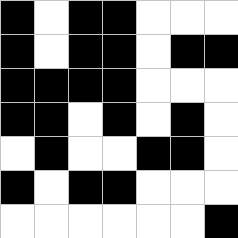[["black", "white", "black", "black", "white", "white", "white"], ["black", "white", "black", "black", "white", "black", "black"], ["black", "black", "black", "black", "white", "white", "white"], ["black", "black", "white", "black", "white", "black", "white"], ["white", "black", "white", "white", "black", "black", "white"], ["black", "white", "black", "black", "white", "white", "white"], ["white", "white", "white", "white", "white", "white", "black"]]